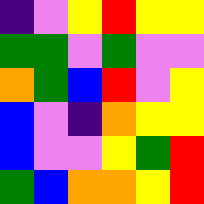[["indigo", "violet", "yellow", "red", "yellow", "yellow"], ["green", "green", "violet", "green", "violet", "violet"], ["orange", "green", "blue", "red", "violet", "yellow"], ["blue", "violet", "indigo", "orange", "yellow", "yellow"], ["blue", "violet", "violet", "yellow", "green", "red"], ["green", "blue", "orange", "orange", "yellow", "red"]]